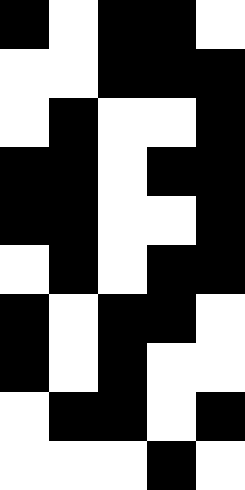[["black", "white", "black", "black", "white"], ["white", "white", "black", "black", "black"], ["white", "black", "white", "white", "black"], ["black", "black", "white", "black", "black"], ["black", "black", "white", "white", "black"], ["white", "black", "white", "black", "black"], ["black", "white", "black", "black", "white"], ["black", "white", "black", "white", "white"], ["white", "black", "black", "white", "black"], ["white", "white", "white", "black", "white"]]